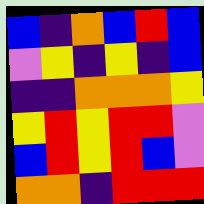[["blue", "indigo", "orange", "blue", "red", "blue"], ["violet", "yellow", "indigo", "yellow", "indigo", "blue"], ["indigo", "indigo", "orange", "orange", "orange", "yellow"], ["yellow", "red", "yellow", "red", "red", "violet"], ["blue", "red", "yellow", "red", "blue", "violet"], ["orange", "orange", "indigo", "red", "red", "red"]]